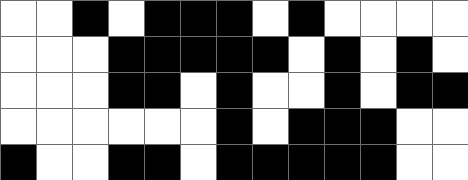[["white", "white", "black", "white", "black", "black", "black", "white", "black", "white", "white", "white", "white"], ["white", "white", "white", "black", "black", "black", "black", "black", "white", "black", "white", "black", "white"], ["white", "white", "white", "black", "black", "white", "black", "white", "white", "black", "white", "black", "black"], ["white", "white", "white", "white", "white", "white", "black", "white", "black", "black", "black", "white", "white"], ["black", "white", "white", "black", "black", "white", "black", "black", "black", "black", "black", "white", "white"]]